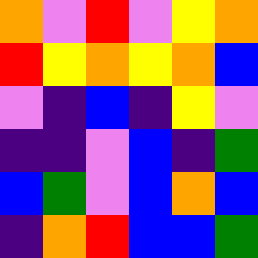[["orange", "violet", "red", "violet", "yellow", "orange"], ["red", "yellow", "orange", "yellow", "orange", "blue"], ["violet", "indigo", "blue", "indigo", "yellow", "violet"], ["indigo", "indigo", "violet", "blue", "indigo", "green"], ["blue", "green", "violet", "blue", "orange", "blue"], ["indigo", "orange", "red", "blue", "blue", "green"]]